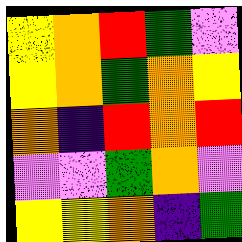[["yellow", "orange", "red", "green", "violet"], ["yellow", "orange", "green", "orange", "yellow"], ["orange", "indigo", "red", "orange", "red"], ["violet", "violet", "green", "orange", "violet"], ["yellow", "yellow", "orange", "indigo", "green"]]